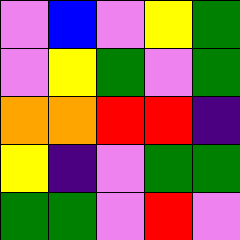[["violet", "blue", "violet", "yellow", "green"], ["violet", "yellow", "green", "violet", "green"], ["orange", "orange", "red", "red", "indigo"], ["yellow", "indigo", "violet", "green", "green"], ["green", "green", "violet", "red", "violet"]]